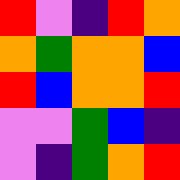[["red", "violet", "indigo", "red", "orange"], ["orange", "green", "orange", "orange", "blue"], ["red", "blue", "orange", "orange", "red"], ["violet", "violet", "green", "blue", "indigo"], ["violet", "indigo", "green", "orange", "red"]]